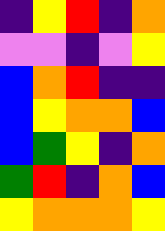[["indigo", "yellow", "red", "indigo", "orange"], ["violet", "violet", "indigo", "violet", "yellow"], ["blue", "orange", "red", "indigo", "indigo"], ["blue", "yellow", "orange", "orange", "blue"], ["blue", "green", "yellow", "indigo", "orange"], ["green", "red", "indigo", "orange", "blue"], ["yellow", "orange", "orange", "orange", "yellow"]]